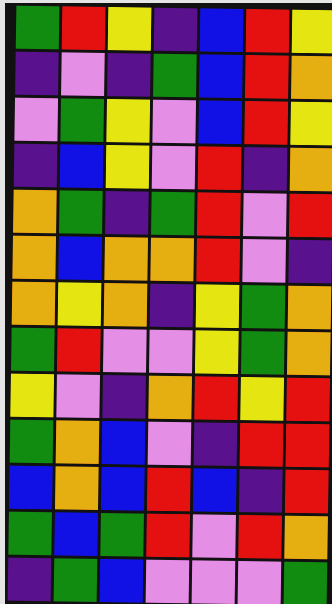[["green", "red", "yellow", "indigo", "blue", "red", "yellow"], ["indigo", "violet", "indigo", "green", "blue", "red", "orange"], ["violet", "green", "yellow", "violet", "blue", "red", "yellow"], ["indigo", "blue", "yellow", "violet", "red", "indigo", "orange"], ["orange", "green", "indigo", "green", "red", "violet", "red"], ["orange", "blue", "orange", "orange", "red", "violet", "indigo"], ["orange", "yellow", "orange", "indigo", "yellow", "green", "orange"], ["green", "red", "violet", "violet", "yellow", "green", "orange"], ["yellow", "violet", "indigo", "orange", "red", "yellow", "red"], ["green", "orange", "blue", "violet", "indigo", "red", "red"], ["blue", "orange", "blue", "red", "blue", "indigo", "red"], ["green", "blue", "green", "red", "violet", "red", "orange"], ["indigo", "green", "blue", "violet", "violet", "violet", "green"]]